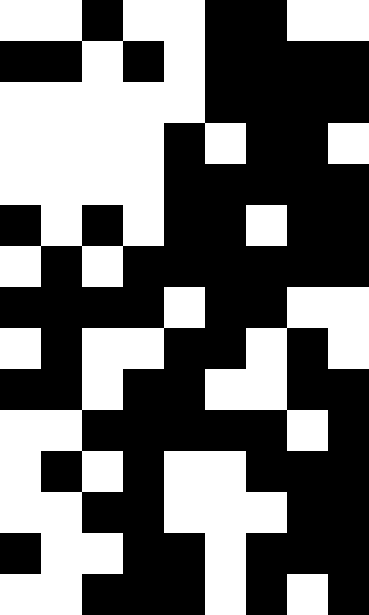[["white", "white", "black", "white", "white", "black", "black", "white", "white"], ["black", "black", "white", "black", "white", "black", "black", "black", "black"], ["white", "white", "white", "white", "white", "black", "black", "black", "black"], ["white", "white", "white", "white", "black", "white", "black", "black", "white"], ["white", "white", "white", "white", "black", "black", "black", "black", "black"], ["black", "white", "black", "white", "black", "black", "white", "black", "black"], ["white", "black", "white", "black", "black", "black", "black", "black", "black"], ["black", "black", "black", "black", "white", "black", "black", "white", "white"], ["white", "black", "white", "white", "black", "black", "white", "black", "white"], ["black", "black", "white", "black", "black", "white", "white", "black", "black"], ["white", "white", "black", "black", "black", "black", "black", "white", "black"], ["white", "black", "white", "black", "white", "white", "black", "black", "black"], ["white", "white", "black", "black", "white", "white", "white", "black", "black"], ["black", "white", "white", "black", "black", "white", "black", "black", "black"], ["white", "white", "black", "black", "black", "white", "black", "white", "black"]]